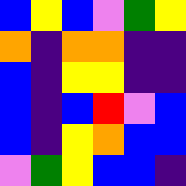[["blue", "yellow", "blue", "violet", "green", "yellow"], ["orange", "indigo", "orange", "orange", "indigo", "indigo"], ["blue", "indigo", "yellow", "yellow", "indigo", "indigo"], ["blue", "indigo", "blue", "red", "violet", "blue"], ["blue", "indigo", "yellow", "orange", "blue", "blue"], ["violet", "green", "yellow", "blue", "blue", "indigo"]]